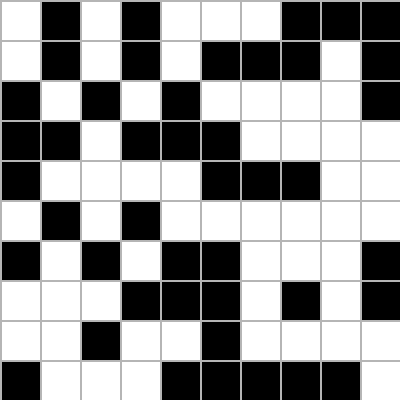[["white", "black", "white", "black", "white", "white", "white", "black", "black", "black"], ["white", "black", "white", "black", "white", "black", "black", "black", "white", "black"], ["black", "white", "black", "white", "black", "white", "white", "white", "white", "black"], ["black", "black", "white", "black", "black", "black", "white", "white", "white", "white"], ["black", "white", "white", "white", "white", "black", "black", "black", "white", "white"], ["white", "black", "white", "black", "white", "white", "white", "white", "white", "white"], ["black", "white", "black", "white", "black", "black", "white", "white", "white", "black"], ["white", "white", "white", "black", "black", "black", "white", "black", "white", "black"], ["white", "white", "black", "white", "white", "black", "white", "white", "white", "white"], ["black", "white", "white", "white", "black", "black", "black", "black", "black", "white"]]